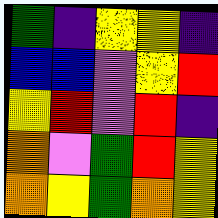[["green", "indigo", "yellow", "yellow", "indigo"], ["blue", "blue", "violet", "yellow", "red"], ["yellow", "red", "violet", "red", "indigo"], ["orange", "violet", "green", "red", "yellow"], ["orange", "yellow", "green", "orange", "yellow"]]